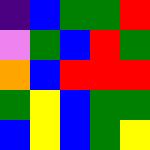[["indigo", "blue", "green", "green", "red"], ["violet", "green", "blue", "red", "green"], ["orange", "blue", "red", "red", "red"], ["green", "yellow", "blue", "green", "green"], ["blue", "yellow", "blue", "green", "yellow"]]